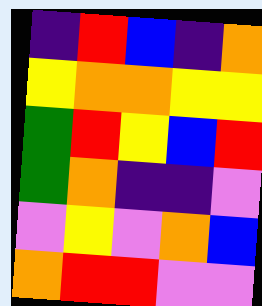[["indigo", "red", "blue", "indigo", "orange"], ["yellow", "orange", "orange", "yellow", "yellow"], ["green", "red", "yellow", "blue", "red"], ["green", "orange", "indigo", "indigo", "violet"], ["violet", "yellow", "violet", "orange", "blue"], ["orange", "red", "red", "violet", "violet"]]